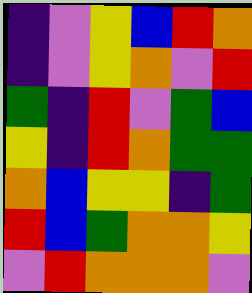[["indigo", "violet", "yellow", "blue", "red", "orange"], ["indigo", "violet", "yellow", "orange", "violet", "red"], ["green", "indigo", "red", "violet", "green", "blue"], ["yellow", "indigo", "red", "orange", "green", "green"], ["orange", "blue", "yellow", "yellow", "indigo", "green"], ["red", "blue", "green", "orange", "orange", "yellow"], ["violet", "red", "orange", "orange", "orange", "violet"]]